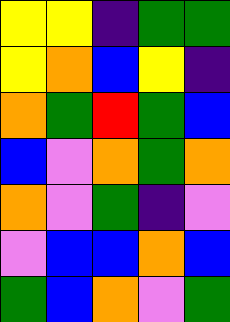[["yellow", "yellow", "indigo", "green", "green"], ["yellow", "orange", "blue", "yellow", "indigo"], ["orange", "green", "red", "green", "blue"], ["blue", "violet", "orange", "green", "orange"], ["orange", "violet", "green", "indigo", "violet"], ["violet", "blue", "blue", "orange", "blue"], ["green", "blue", "orange", "violet", "green"]]